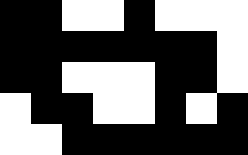[["black", "black", "white", "white", "black", "white", "white", "white"], ["black", "black", "black", "black", "black", "black", "black", "white"], ["black", "black", "white", "white", "white", "black", "black", "white"], ["white", "black", "black", "white", "white", "black", "white", "black"], ["white", "white", "black", "black", "black", "black", "black", "black"]]